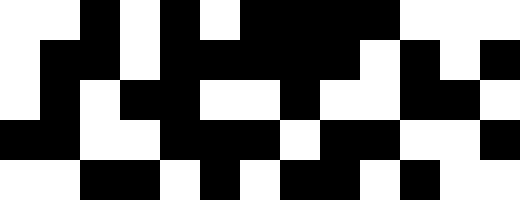[["white", "white", "black", "white", "black", "white", "black", "black", "black", "black", "white", "white", "white"], ["white", "black", "black", "white", "black", "black", "black", "black", "black", "white", "black", "white", "black"], ["white", "black", "white", "black", "black", "white", "white", "black", "white", "white", "black", "black", "white"], ["black", "black", "white", "white", "black", "black", "black", "white", "black", "black", "white", "white", "black"], ["white", "white", "black", "black", "white", "black", "white", "black", "black", "white", "black", "white", "white"]]